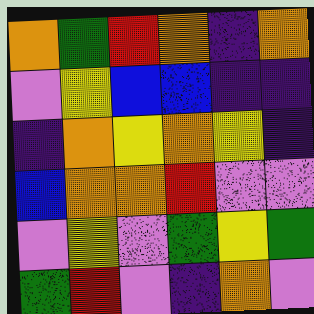[["orange", "green", "red", "orange", "indigo", "orange"], ["violet", "yellow", "blue", "blue", "indigo", "indigo"], ["indigo", "orange", "yellow", "orange", "yellow", "indigo"], ["blue", "orange", "orange", "red", "violet", "violet"], ["violet", "yellow", "violet", "green", "yellow", "green"], ["green", "red", "violet", "indigo", "orange", "violet"]]